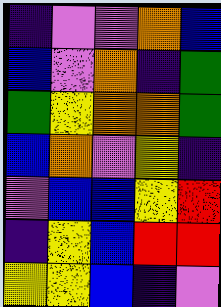[["indigo", "violet", "violet", "orange", "blue"], ["blue", "violet", "orange", "indigo", "green"], ["green", "yellow", "orange", "orange", "green"], ["blue", "orange", "violet", "yellow", "indigo"], ["violet", "blue", "blue", "yellow", "red"], ["indigo", "yellow", "blue", "red", "red"], ["yellow", "yellow", "blue", "indigo", "violet"]]